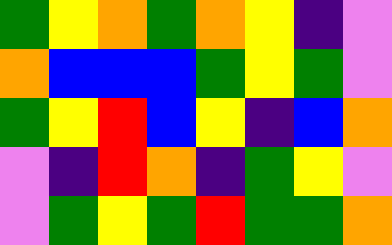[["green", "yellow", "orange", "green", "orange", "yellow", "indigo", "violet"], ["orange", "blue", "blue", "blue", "green", "yellow", "green", "violet"], ["green", "yellow", "red", "blue", "yellow", "indigo", "blue", "orange"], ["violet", "indigo", "red", "orange", "indigo", "green", "yellow", "violet"], ["violet", "green", "yellow", "green", "red", "green", "green", "orange"]]